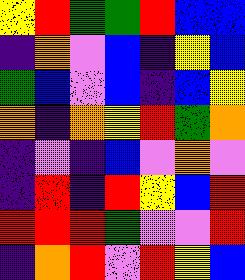[["yellow", "red", "green", "green", "red", "blue", "blue"], ["indigo", "orange", "violet", "blue", "indigo", "yellow", "blue"], ["green", "blue", "violet", "blue", "indigo", "blue", "yellow"], ["orange", "indigo", "orange", "yellow", "red", "green", "orange"], ["indigo", "violet", "indigo", "blue", "violet", "orange", "violet"], ["indigo", "red", "indigo", "red", "yellow", "blue", "red"], ["red", "red", "red", "green", "violet", "violet", "red"], ["indigo", "orange", "red", "violet", "red", "yellow", "blue"]]